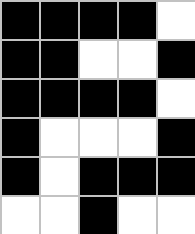[["black", "black", "black", "black", "white"], ["black", "black", "white", "white", "black"], ["black", "black", "black", "black", "white"], ["black", "white", "white", "white", "black"], ["black", "white", "black", "black", "black"], ["white", "white", "black", "white", "white"]]